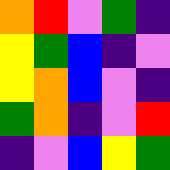[["orange", "red", "violet", "green", "indigo"], ["yellow", "green", "blue", "indigo", "violet"], ["yellow", "orange", "blue", "violet", "indigo"], ["green", "orange", "indigo", "violet", "red"], ["indigo", "violet", "blue", "yellow", "green"]]